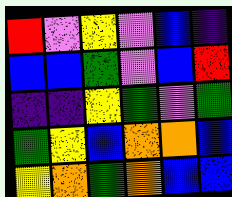[["red", "violet", "yellow", "violet", "blue", "indigo"], ["blue", "blue", "green", "violet", "blue", "red"], ["indigo", "indigo", "yellow", "green", "violet", "green"], ["green", "yellow", "blue", "orange", "orange", "blue"], ["yellow", "orange", "green", "orange", "blue", "blue"]]